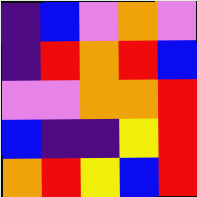[["indigo", "blue", "violet", "orange", "violet"], ["indigo", "red", "orange", "red", "blue"], ["violet", "violet", "orange", "orange", "red"], ["blue", "indigo", "indigo", "yellow", "red"], ["orange", "red", "yellow", "blue", "red"]]